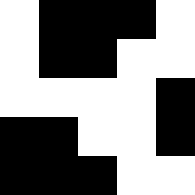[["white", "black", "black", "black", "white"], ["white", "black", "black", "white", "white"], ["white", "white", "white", "white", "black"], ["black", "black", "white", "white", "black"], ["black", "black", "black", "white", "white"]]